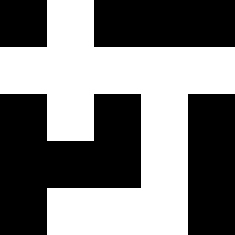[["black", "white", "black", "black", "black"], ["white", "white", "white", "white", "white"], ["black", "white", "black", "white", "black"], ["black", "black", "black", "white", "black"], ["black", "white", "white", "white", "black"]]